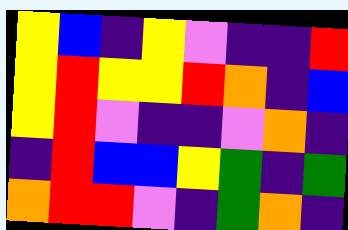[["yellow", "blue", "indigo", "yellow", "violet", "indigo", "indigo", "red"], ["yellow", "red", "yellow", "yellow", "red", "orange", "indigo", "blue"], ["yellow", "red", "violet", "indigo", "indigo", "violet", "orange", "indigo"], ["indigo", "red", "blue", "blue", "yellow", "green", "indigo", "green"], ["orange", "red", "red", "violet", "indigo", "green", "orange", "indigo"]]